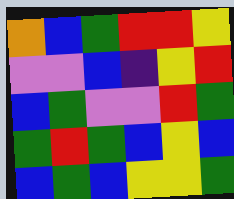[["orange", "blue", "green", "red", "red", "yellow"], ["violet", "violet", "blue", "indigo", "yellow", "red"], ["blue", "green", "violet", "violet", "red", "green"], ["green", "red", "green", "blue", "yellow", "blue"], ["blue", "green", "blue", "yellow", "yellow", "green"]]